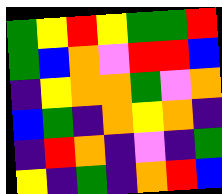[["green", "yellow", "red", "yellow", "green", "green", "red"], ["green", "blue", "orange", "violet", "red", "red", "blue"], ["indigo", "yellow", "orange", "orange", "green", "violet", "orange"], ["blue", "green", "indigo", "orange", "yellow", "orange", "indigo"], ["indigo", "red", "orange", "indigo", "violet", "indigo", "green"], ["yellow", "indigo", "green", "indigo", "orange", "red", "blue"]]